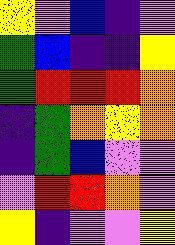[["yellow", "violet", "blue", "indigo", "violet"], ["green", "blue", "indigo", "indigo", "yellow"], ["green", "red", "red", "red", "orange"], ["indigo", "green", "orange", "yellow", "orange"], ["indigo", "green", "blue", "violet", "violet"], ["violet", "red", "red", "orange", "violet"], ["yellow", "indigo", "violet", "violet", "yellow"]]